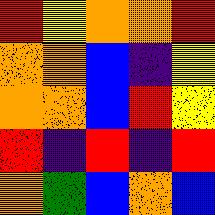[["red", "yellow", "orange", "orange", "red"], ["orange", "orange", "blue", "indigo", "yellow"], ["orange", "orange", "blue", "red", "yellow"], ["red", "indigo", "red", "indigo", "red"], ["orange", "green", "blue", "orange", "blue"]]